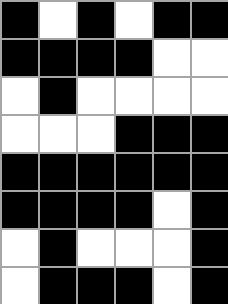[["black", "white", "black", "white", "black", "black"], ["black", "black", "black", "black", "white", "white"], ["white", "black", "white", "white", "white", "white"], ["white", "white", "white", "black", "black", "black"], ["black", "black", "black", "black", "black", "black"], ["black", "black", "black", "black", "white", "black"], ["white", "black", "white", "white", "white", "black"], ["white", "black", "black", "black", "white", "black"]]